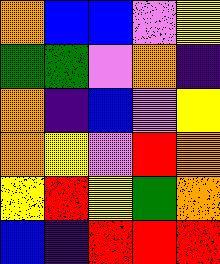[["orange", "blue", "blue", "violet", "yellow"], ["green", "green", "violet", "orange", "indigo"], ["orange", "indigo", "blue", "violet", "yellow"], ["orange", "yellow", "violet", "red", "orange"], ["yellow", "red", "yellow", "green", "orange"], ["blue", "indigo", "red", "red", "red"]]